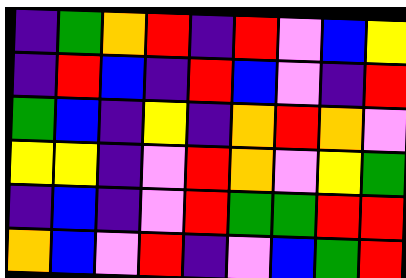[["indigo", "green", "orange", "red", "indigo", "red", "violet", "blue", "yellow"], ["indigo", "red", "blue", "indigo", "red", "blue", "violet", "indigo", "red"], ["green", "blue", "indigo", "yellow", "indigo", "orange", "red", "orange", "violet"], ["yellow", "yellow", "indigo", "violet", "red", "orange", "violet", "yellow", "green"], ["indigo", "blue", "indigo", "violet", "red", "green", "green", "red", "red"], ["orange", "blue", "violet", "red", "indigo", "violet", "blue", "green", "red"]]